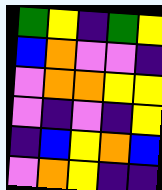[["green", "yellow", "indigo", "green", "yellow"], ["blue", "orange", "violet", "violet", "indigo"], ["violet", "orange", "orange", "yellow", "yellow"], ["violet", "indigo", "violet", "indigo", "yellow"], ["indigo", "blue", "yellow", "orange", "blue"], ["violet", "orange", "yellow", "indigo", "indigo"]]